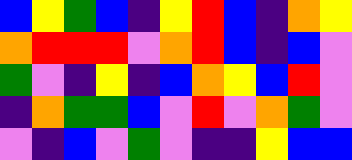[["blue", "yellow", "green", "blue", "indigo", "yellow", "red", "blue", "indigo", "orange", "yellow"], ["orange", "red", "red", "red", "violet", "orange", "red", "blue", "indigo", "blue", "violet"], ["green", "violet", "indigo", "yellow", "indigo", "blue", "orange", "yellow", "blue", "red", "violet"], ["indigo", "orange", "green", "green", "blue", "violet", "red", "violet", "orange", "green", "violet"], ["violet", "indigo", "blue", "violet", "green", "violet", "indigo", "indigo", "yellow", "blue", "blue"]]